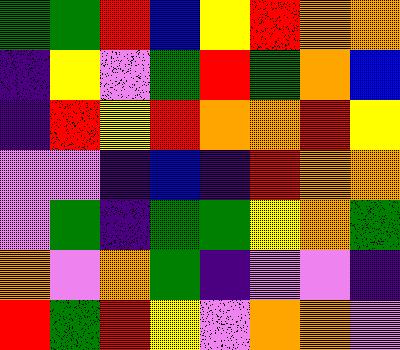[["green", "green", "red", "blue", "yellow", "red", "orange", "orange"], ["indigo", "yellow", "violet", "green", "red", "green", "orange", "blue"], ["indigo", "red", "yellow", "red", "orange", "orange", "red", "yellow"], ["violet", "violet", "indigo", "blue", "indigo", "red", "orange", "orange"], ["violet", "green", "indigo", "green", "green", "yellow", "orange", "green"], ["orange", "violet", "orange", "green", "indigo", "violet", "violet", "indigo"], ["red", "green", "red", "yellow", "violet", "orange", "orange", "violet"]]